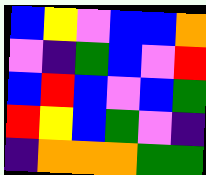[["blue", "yellow", "violet", "blue", "blue", "orange"], ["violet", "indigo", "green", "blue", "violet", "red"], ["blue", "red", "blue", "violet", "blue", "green"], ["red", "yellow", "blue", "green", "violet", "indigo"], ["indigo", "orange", "orange", "orange", "green", "green"]]